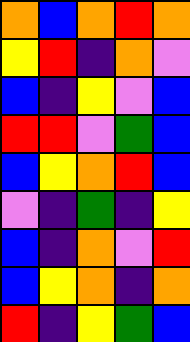[["orange", "blue", "orange", "red", "orange"], ["yellow", "red", "indigo", "orange", "violet"], ["blue", "indigo", "yellow", "violet", "blue"], ["red", "red", "violet", "green", "blue"], ["blue", "yellow", "orange", "red", "blue"], ["violet", "indigo", "green", "indigo", "yellow"], ["blue", "indigo", "orange", "violet", "red"], ["blue", "yellow", "orange", "indigo", "orange"], ["red", "indigo", "yellow", "green", "blue"]]